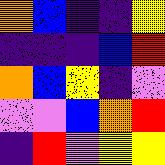[["orange", "blue", "indigo", "indigo", "yellow"], ["indigo", "indigo", "indigo", "blue", "red"], ["orange", "blue", "yellow", "indigo", "violet"], ["violet", "violet", "blue", "orange", "red"], ["indigo", "red", "violet", "yellow", "yellow"]]